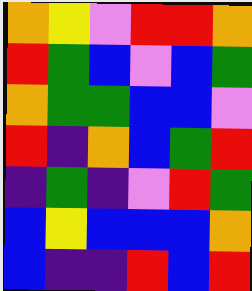[["orange", "yellow", "violet", "red", "red", "orange"], ["red", "green", "blue", "violet", "blue", "green"], ["orange", "green", "green", "blue", "blue", "violet"], ["red", "indigo", "orange", "blue", "green", "red"], ["indigo", "green", "indigo", "violet", "red", "green"], ["blue", "yellow", "blue", "blue", "blue", "orange"], ["blue", "indigo", "indigo", "red", "blue", "red"]]